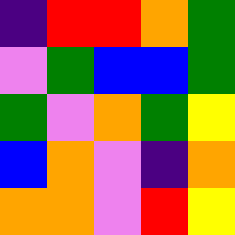[["indigo", "red", "red", "orange", "green"], ["violet", "green", "blue", "blue", "green"], ["green", "violet", "orange", "green", "yellow"], ["blue", "orange", "violet", "indigo", "orange"], ["orange", "orange", "violet", "red", "yellow"]]